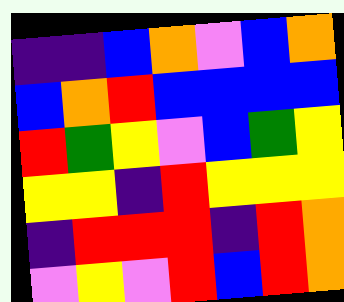[["indigo", "indigo", "blue", "orange", "violet", "blue", "orange"], ["blue", "orange", "red", "blue", "blue", "blue", "blue"], ["red", "green", "yellow", "violet", "blue", "green", "yellow"], ["yellow", "yellow", "indigo", "red", "yellow", "yellow", "yellow"], ["indigo", "red", "red", "red", "indigo", "red", "orange"], ["violet", "yellow", "violet", "red", "blue", "red", "orange"]]